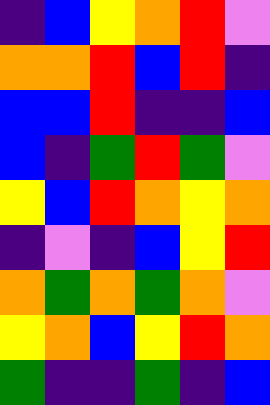[["indigo", "blue", "yellow", "orange", "red", "violet"], ["orange", "orange", "red", "blue", "red", "indigo"], ["blue", "blue", "red", "indigo", "indigo", "blue"], ["blue", "indigo", "green", "red", "green", "violet"], ["yellow", "blue", "red", "orange", "yellow", "orange"], ["indigo", "violet", "indigo", "blue", "yellow", "red"], ["orange", "green", "orange", "green", "orange", "violet"], ["yellow", "orange", "blue", "yellow", "red", "orange"], ["green", "indigo", "indigo", "green", "indigo", "blue"]]